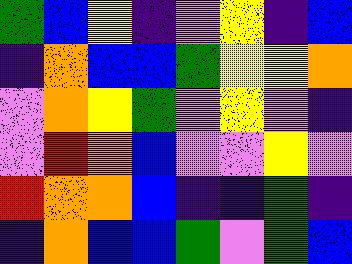[["green", "blue", "yellow", "indigo", "violet", "yellow", "indigo", "blue"], ["indigo", "orange", "blue", "blue", "green", "yellow", "yellow", "orange"], ["violet", "orange", "yellow", "green", "violet", "yellow", "violet", "indigo"], ["violet", "red", "orange", "blue", "violet", "violet", "yellow", "violet"], ["red", "orange", "orange", "blue", "indigo", "indigo", "green", "indigo"], ["indigo", "orange", "blue", "blue", "green", "violet", "green", "blue"]]